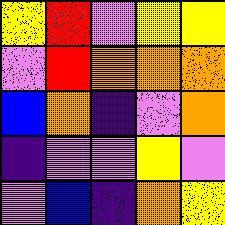[["yellow", "red", "violet", "yellow", "yellow"], ["violet", "red", "orange", "orange", "orange"], ["blue", "orange", "indigo", "violet", "orange"], ["indigo", "violet", "violet", "yellow", "violet"], ["violet", "blue", "indigo", "orange", "yellow"]]